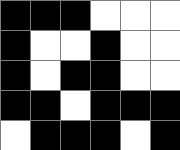[["black", "black", "black", "white", "white", "white"], ["black", "white", "white", "black", "white", "white"], ["black", "white", "black", "black", "white", "white"], ["black", "black", "white", "black", "black", "black"], ["white", "black", "black", "black", "white", "black"]]